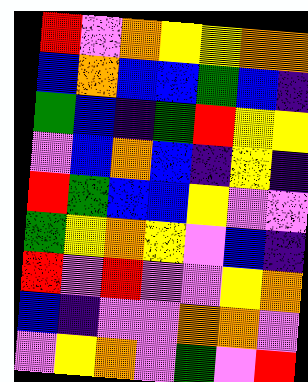[["red", "violet", "orange", "yellow", "yellow", "orange", "orange"], ["blue", "orange", "blue", "blue", "green", "blue", "indigo"], ["green", "blue", "indigo", "green", "red", "yellow", "yellow"], ["violet", "blue", "orange", "blue", "indigo", "yellow", "indigo"], ["red", "green", "blue", "blue", "yellow", "violet", "violet"], ["green", "yellow", "orange", "yellow", "violet", "blue", "indigo"], ["red", "violet", "red", "violet", "violet", "yellow", "orange"], ["blue", "indigo", "violet", "violet", "orange", "orange", "violet"], ["violet", "yellow", "orange", "violet", "green", "violet", "red"]]